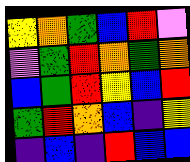[["yellow", "orange", "green", "blue", "red", "violet"], ["violet", "green", "red", "orange", "green", "orange"], ["blue", "green", "red", "yellow", "blue", "red"], ["green", "red", "orange", "blue", "indigo", "yellow"], ["indigo", "blue", "indigo", "red", "blue", "blue"]]